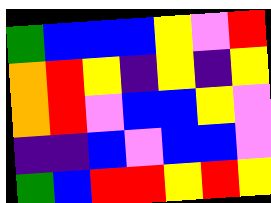[["green", "blue", "blue", "blue", "yellow", "violet", "red"], ["orange", "red", "yellow", "indigo", "yellow", "indigo", "yellow"], ["orange", "red", "violet", "blue", "blue", "yellow", "violet"], ["indigo", "indigo", "blue", "violet", "blue", "blue", "violet"], ["green", "blue", "red", "red", "yellow", "red", "yellow"]]